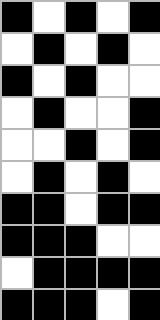[["black", "white", "black", "white", "black"], ["white", "black", "white", "black", "white"], ["black", "white", "black", "white", "white"], ["white", "black", "white", "white", "black"], ["white", "white", "black", "white", "black"], ["white", "black", "white", "black", "white"], ["black", "black", "white", "black", "black"], ["black", "black", "black", "white", "white"], ["white", "black", "black", "black", "black"], ["black", "black", "black", "white", "black"]]